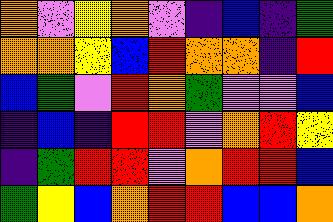[["orange", "violet", "yellow", "orange", "violet", "indigo", "blue", "indigo", "green"], ["orange", "orange", "yellow", "blue", "red", "orange", "orange", "indigo", "red"], ["blue", "green", "violet", "red", "orange", "green", "violet", "violet", "blue"], ["indigo", "blue", "indigo", "red", "red", "violet", "orange", "red", "yellow"], ["indigo", "green", "red", "red", "violet", "orange", "red", "red", "blue"], ["green", "yellow", "blue", "orange", "red", "red", "blue", "blue", "orange"]]